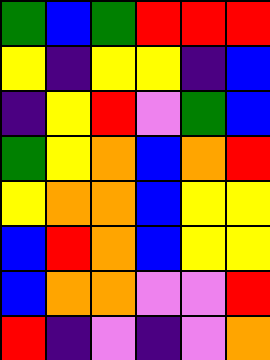[["green", "blue", "green", "red", "red", "red"], ["yellow", "indigo", "yellow", "yellow", "indigo", "blue"], ["indigo", "yellow", "red", "violet", "green", "blue"], ["green", "yellow", "orange", "blue", "orange", "red"], ["yellow", "orange", "orange", "blue", "yellow", "yellow"], ["blue", "red", "orange", "blue", "yellow", "yellow"], ["blue", "orange", "orange", "violet", "violet", "red"], ["red", "indigo", "violet", "indigo", "violet", "orange"]]